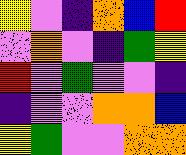[["yellow", "violet", "indigo", "orange", "blue", "red"], ["violet", "orange", "violet", "indigo", "green", "yellow"], ["red", "violet", "green", "violet", "violet", "indigo"], ["indigo", "violet", "violet", "orange", "orange", "blue"], ["yellow", "green", "violet", "violet", "orange", "orange"]]